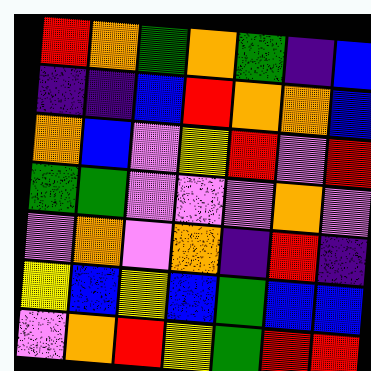[["red", "orange", "green", "orange", "green", "indigo", "blue"], ["indigo", "indigo", "blue", "red", "orange", "orange", "blue"], ["orange", "blue", "violet", "yellow", "red", "violet", "red"], ["green", "green", "violet", "violet", "violet", "orange", "violet"], ["violet", "orange", "violet", "orange", "indigo", "red", "indigo"], ["yellow", "blue", "yellow", "blue", "green", "blue", "blue"], ["violet", "orange", "red", "yellow", "green", "red", "red"]]